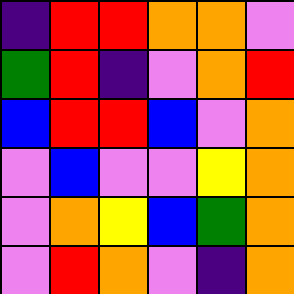[["indigo", "red", "red", "orange", "orange", "violet"], ["green", "red", "indigo", "violet", "orange", "red"], ["blue", "red", "red", "blue", "violet", "orange"], ["violet", "blue", "violet", "violet", "yellow", "orange"], ["violet", "orange", "yellow", "blue", "green", "orange"], ["violet", "red", "orange", "violet", "indigo", "orange"]]